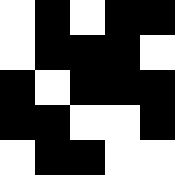[["white", "black", "white", "black", "black"], ["white", "black", "black", "black", "white"], ["black", "white", "black", "black", "black"], ["black", "black", "white", "white", "black"], ["white", "black", "black", "white", "white"]]